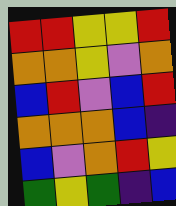[["red", "red", "yellow", "yellow", "red"], ["orange", "orange", "yellow", "violet", "orange"], ["blue", "red", "violet", "blue", "red"], ["orange", "orange", "orange", "blue", "indigo"], ["blue", "violet", "orange", "red", "yellow"], ["green", "yellow", "green", "indigo", "blue"]]